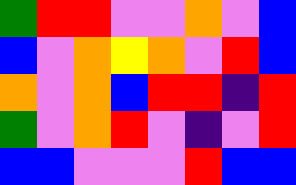[["green", "red", "red", "violet", "violet", "orange", "violet", "blue"], ["blue", "violet", "orange", "yellow", "orange", "violet", "red", "blue"], ["orange", "violet", "orange", "blue", "red", "red", "indigo", "red"], ["green", "violet", "orange", "red", "violet", "indigo", "violet", "red"], ["blue", "blue", "violet", "violet", "violet", "red", "blue", "blue"]]